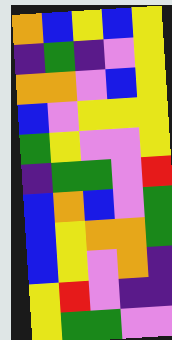[["orange", "blue", "yellow", "blue", "yellow"], ["indigo", "green", "indigo", "violet", "yellow"], ["orange", "orange", "violet", "blue", "yellow"], ["blue", "violet", "yellow", "yellow", "yellow"], ["green", "yellow", "violet", "violet", "yellow"], ["indigo", "green", "green", "violet", "red"], ["blue", "orange", "blue", "violet", "green"], ["blue", "yellow", "orange", "orange", "green"], ["blue", "yellow", "violet", "orange", "indigo"], ["yellow", "red", "violet", "indigo", "indigo"], ["yellow", "green", "green", "violet", "violet"]]